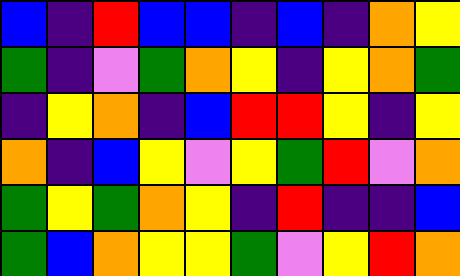[["blue", "indigo", "red", "blue", "blue", "indigo", "blue", "indigo", "orange", "yellow"], ["green", "indigo", "violet", "green", "orange", "yellow", "indigo", "yellow", "orange", "green"], ["indigo", "yellow", "orange", "indigo", "blue", "red", "red", "yellow", "indigo", "yellow"], ["orange", "indigo", "blue", "yellow", "violet", "yellow", "green", "red", "violet", "orange"], ["green", "yellow", "green", "orange", "yellow", "indigo", "red", "indigo", "indigo", "blue"], ["green", "blue", "orange", "yellow", "yellow", "green", "violet", "yellow", "red", "orange"]]